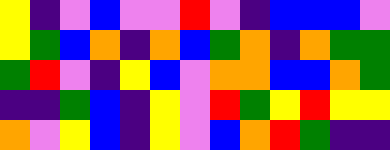[["yellow", "indigo", "violet", "blue", "violet", "violet", "red", "violet", "indigo", "blue", "blue", "blue", "violet"], ["yellow", "green", "blue", "orange", "indigo", "orange", "blue", "green", "orange", "indigo", "orange", "green", "green"], ["green", "red", "violet", "indigo", "yellow", "blue", "violet", "orange", "orange", "blue", "blue", "orange", "green"], ["indigo", "indigo", "green", "blue", "indigo", "yellow", "violet", "red", "green", "yellow", "red", "yellow", "yellow"], ["orange", "violet", "yellow", "blue", "indigo", "yellow", "violet", "blue", "orange", "red", "green", "indigo", "indigo"]]